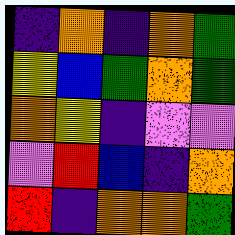[["indigo", "orange", "indigo", "orange", "green"], ["yellow", "blue", "green", "orange", "green"], ["orange", "yellow", "indigo", "violet", "violet"], ["violet", "red", "blue", "indigo", "orange"], ["red", "indigo", "orange", "orange", "green"]]